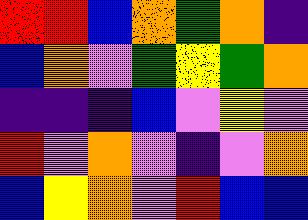[["red", "red", "blue", "orange", "green", "orange", "indigo"], ["blue", "orange", "violet", "green", "yellow", "green", "orange"], ["indigo", "indigo", "indigo", "blue", "violet", "yellow", "violet"], ["red", "violet", "orange", "violet", "indigo", "violet", "orange"], ["blue", "yellow", "orange", "violet", "red", "blue", "blue"]]